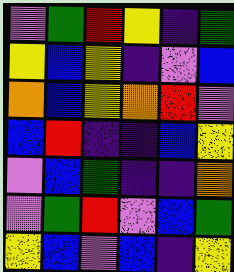[["violet", "green", "red", "yellow", "indigo", "green"], ["yellow", "blue", "yellow", "indigo", "violet", "blue"], ["orange", "blue", "yellow", "orange", "red", "violet"], ["blue", "red", "indigo", "indigo", "blue", "yellow"], ["violet", "blue", "green", "indigo", "indigo", "orange"], ["violet", "green", "red", "violet", "blue", "green"], ["yellow", "blue", "violet", "blue", "indigo", "yellow"]]